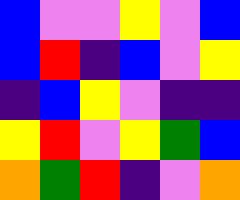[["blue", "violet", "violet", "yellow", "violet", "blue"], ["blue", "red", "indigo", "blue", "violet", "yellow"], ["indigo", "blue", "yellow", "violet", "indigo", "indigo"], ["yellow", "red", "violet", "yellow", "green", "blue"], ["orange", "green", "red", "indigo", "violet", "orange"]]